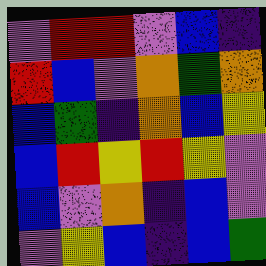[["violet", "red", "red", "violet", "blue", "indigo"], ["red", "blue", "violet", "orange", "green", "orange"], ["blue", "green", "indigo", "orange", "blue", "yellow"], ["blue", "red", "yellow", "red", "yellow", "violet"], ["blue", "violet", "orange", "indigo", "blue", "violet"], ["violet", "yellow", "blue", "indigo", "blue", "green"]]